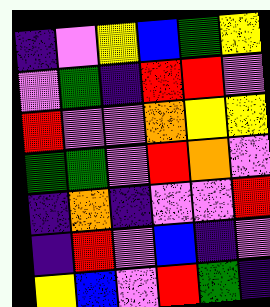[["indigo", "violet", "yellow", "blue", "green", "yellow"], ["violet", "green", "indigo", "red", "red", "violet"], ["red", "violet", "violet", "orange", "yellow", "yellow"], ["green", "green", "violet", "red", "orange", "violet"], ["indigo", "orange", "indigo", "violet", "violet", "red"], ["indigo", "red", "violet", "blue", "indigo", "violet"], ["yellow", "blue", "violet", "red", "green", "indigo"]]